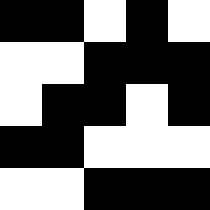[["black", "black", "white", "black", "white"], ["white", "white", "black", "black", "black"], ["white", "black", "black", "white", "black"], ["black", "black", "white", "white", "white"], ["white", "white", "black", "black", "black"]]